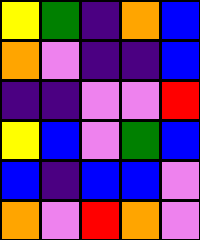[["yellow", "green", "indigo", "orange", "blue"], ["orange", "violet", "indigo", "indigo", "blue"], ["indigo", "indigo", "violet", "violet", "red"], ["yellow", "blue", "violet", "green", "blue"], ["blue", "indigo", "blue", "blue", "violet"], ["orange", "violet", "red", "orange", "violet"]]